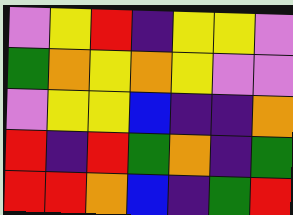[["violet", "yellow", "red", "indigo", "yellow", "yellow", "violet"], ["green", "orange", "yellow", "orange", "yellow", "violet", "violet"], ["violet", "yellow", "yellow", "blue", "indigo", "indigo", "orange"], ["red", "indigo", "red", "green", "orange", "indigo", "green"], ["red", "red", "orange", "blue", "indigo", "green", "red"]]